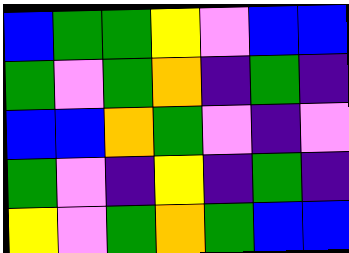[["blue", "green", "green", "yellow", "violet", "blue", "blue"], ["green", "violet", "green", "orange", "indigo", "green", "indigo"], ["blue", "blue", "orange", "green", "violet", "indigo", "violet"], ["green", "violet", "indigo", "yellow", "indigo", "green", "indigo"], ["yellow", "violet", "green", "orange", "green", "blue", "blue"]]